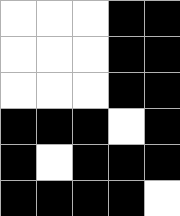[["white", "white", "white", "black", "black"], ["white", "white", "white", "black", "black"], ["white", "white", "white", "black", "black"], ["black", "black", "black", "white", "black"], ["black", "white", "black", "black", "black"], ["black", "black", "black", "black", "white"]]